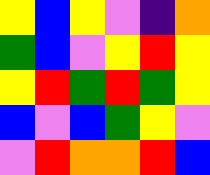[["yellow", "blue", "yellow", "violet", "indigo", "orange"], ["green", "blue", "violet", "yellow", "red", "yellow"], ["yellow", "red", "green", "red", "green", "yellow"], ["blue", "violet", "blue", "green", "yellow", "violet"], ["violet", "red", "orange", "orange", "red", "blue"]]